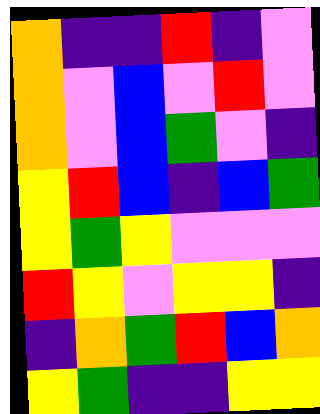[["orange", "indigo", "indigo", "red", "indigo", "violet"], ["orange", "violet", "blue", "violet", "red", "violet"], ["orange", "violet", "blue", "green", "violet", "indigo"], ["yellow", "red", "blue", "indigo", "blue", "green"], ["yellow", "green", "yellow", "violet", "violet", "violet"], ["red", "yellow", "violet", "yellow", "yellow", "indigo"], ["indigo", "orange", "green", "red", "blue", "orange"], ["yellow", "green", "indigo", "indigo", "yellow", "yellow"]]